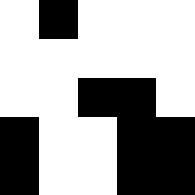[["white", "black", "white", "white", "white"], ["white", "white", "white", "white", "white"], ["white", "white", "black", "black", "white"], ["black", "white", "white", "black", "black"], ["black", "white", "white", "black", "black"]]